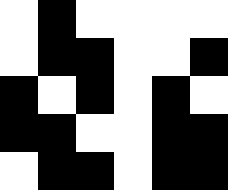[["white", "black", "white", "white", "white", "white"], ["white", "black", "black", "white", "white", "black"], ["black", "white", "black", "white", "black", "white"], ["black", "black", "white", "white", "black", "black"], ["white", "black", "black", "white", "black", "black"]]